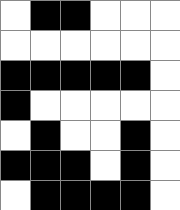[["white", "black", "black", "white", "white", "white"], ["white", "white", "white", "white", "white", "white"], ["black", "black", "black", "black", "black", "white"], ["black", "white", "white", "white", "white", "white"], ["white", "black", "white", "white", "black", "white"], ["black", "black", "black", "white", "black", "white"], ["white", "black", "black", "black", "black", "white"]]